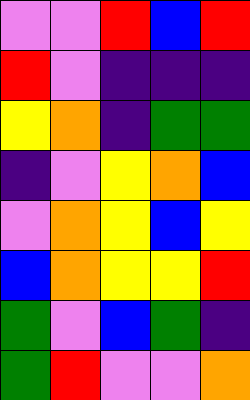[["violet", "violet", "red", "blue", "red"], ["red", "violet", "indigo", "indigo", "indigo"], ["yellow", "orange", "indigo", "green", "green"], ["indigo", "violet", "yellow", "orange", "blue"], ["violet", "orange", "yellow", "blue", "yellow"], ["blue", "orange", "yellow", "yellow", "red"], ["green", "violet", "blue", "green", "indigo"], ["green", "red", "violet", "violet", "orange"]]